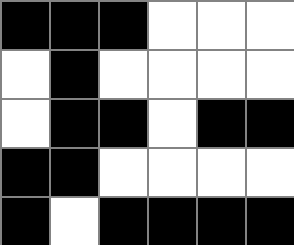[["black", "black", "black", "white", "white", "white"], ["white", "black", "white", "white", "white", "white"], ["white", "black", "black", "white", "black", "black"], ["black", "black", "white", "white", "white", "white"], ["black", "white", "black", "black", "black", "black"]]